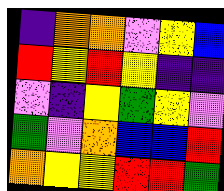[["indigo", "orange", "orange", "violet", "yellow", "blue"], ["red", "yellow", "red", "yellow", "indigo", "indigo"], ["violet", "indigo", "yellow", "green", "yellow", "violet"], ["green", "violet", "orange", "blue", "blue", "red"], ["orange", "yellow", "yellow", "red", "red", "green"]]